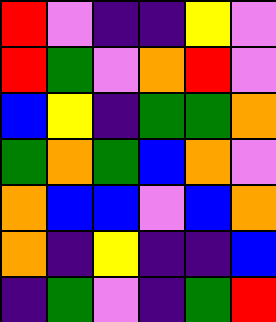[["red", "violet", "indigo", "indigo", "yellow", "violet"], ["red", "green", "violet", "orange", "red", "violet"], ["blue", "yellow", "indigo", "green", "green", "orange"], ["green", "orange", "green", "blue", "orange", "violet"], ["orange", "blue", "blue", "violet", "blue", "orange"], ["orange", "indigo", "yellow", "indigo", "indigo", "blue"], ["indigo", "green", "violet", "indigo", "green", "red"]]